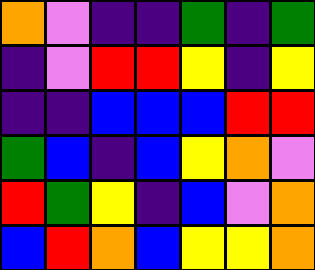[["orange", "violet", "indigo", "indigo", "green", "indigo", "green"], ["indigo", "violet", "red", "red", "yellow", "indigo", "yellow"], ["indigo", "indigo", "blue", "blue", "blue", "red", "red"], ["green", "blue", "indigo", "blue", "yellow", "orange", "violet"], ["red", "green", "yellow", "indigo", "blue", "violet", "orange"], ["blue", "red", "orange", "blue", "yellow", "yellow", "orange"]]